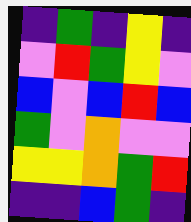[["indigo", "green", "indigo", "yellow", "indigo"], ["violet", "red", "green", "yellow", "violet"], ["blue", "violet", "blue", "red", "blue"], ["green", "violet", "orange", "violet", "violet"], ["yellow", "yellow", "orange", "green", "red"], ["indigo", "indigo", "blue", "green", "indigo"]]